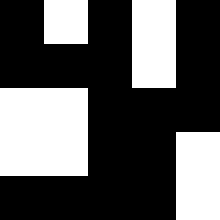[["black", "white", "black", "white", "black"], ["black", "black", "black", "white", "black"], ["white", "white", "black", "black", "black"], ["white", "white", "black", "black", "white"], ["black", "black", "black", "black", "white"]]